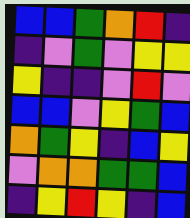[["blue", "blue", "green", "orange", "red", "indigo"], ["indigo", "violet", "green", "violet", "yellow", "yellow"], ["yellow", "indigo", "indigo", "violet", "red", "violet"], ["blue", "blue", "violet", "yellow", "green", "blue"], ["orange", "green", "yellow", "indigo", "blue", "yellow"], ["violet", "orange", "orange", "green", "green", "blue"], ["indigo", "yellow", "red", "yellow", "indigo", "blue"]]